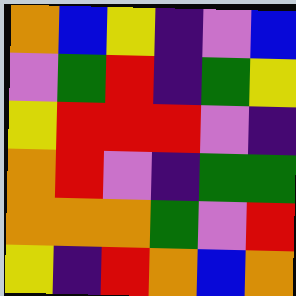[["orange", "blue", "yellow", "indigo", "violet", "blue"], ["violet", "green", "red", "indigo", "green", "yellow"], ["yellow", "red", "red", "red", "violet", "indigo"], ["orange", "red", "violet", "indigo", "green", "green"], ["orange", "orange", "orange", "green", "violet", "red"], ["yellow", "indigo", "red", "orange", "blue", "orange"]]